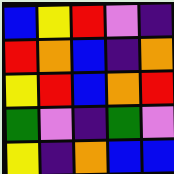[["blue", "yellow", "red", "violet", "indigo"], ["red", "orange", "blue", "indigo", "orange"], ["yellow", "red", "blue", "orange", "red"], ["green", "violet", "indigo", "green", "violet"], ["yellow", "indigo", "orange", "blue", "blue"]]